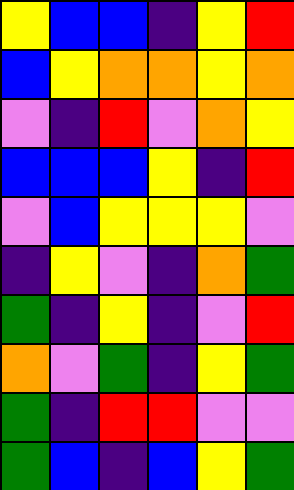[["yellow", "blue", "blue", "indigo", "yellow", "red"], ["blue", "yellow", "orange", "orange", "yellow", "orange"], ["violet", "indigo", "red", "violet", "orange", "yellow"], ["blue", "blue", "blue", "yellow", "indigo", "red"], ["violet", "blue", "yellow", "yellow", "yellow", "violet"], ["indigo", "yellow", "violet", "indigo", "orange", "green"], ["green", "indigo", "yellow", "indigo", "violet", "red"], ["orange", "violet", "green", "indigo", "yellow", "green"], ["green", "indigo", "red", "red", "violet", "violet"], ["green", "blue", "indigo", "blue", "yellow", "green"]]